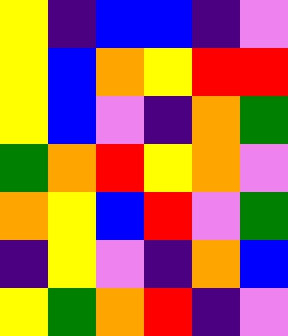[["yellow", "indigo", "blue", "blue", "indigo", "violet"], ["yellow", "blue", "orange", "yellow", "red", "red"], ["yellow", "blue", "violet", "indigo", "orange", "green"], ["green", "orange", "red", "yellow", "orange", "violet"], ["orange", "yellow", "blue", "red", "violet", "green"], ["indigo", "yellow", "violet", "indigo", "orange", "blue"], ["yellow", "green", "orange", "red", "indigo", "violet"]]